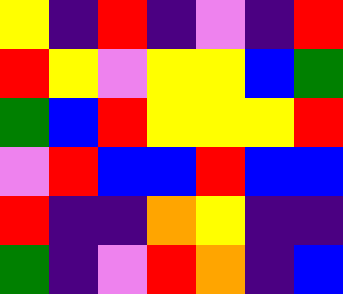[["yellow", "indigo", "red", "indigo", "violet", "indigo", "red"], ["red", "yellow", "violet", "yellow", "yellow", "blue", "green"], ["green", "blue", "red", "yellow", "yellow", "yellow", "red"], ["violet", "red", "blue", "blue", "red", "blue", "blue"], ["red", "indigo", "indigo", "orange", "yellow", "indigo", "indigo"], ["green", "indigo", "violet", "red", "orange", "indigo", "blue"]]